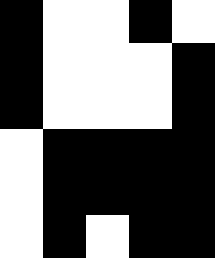[["black", "white", "white", "black", "white"], ["black", "white", "white", "white", "black"], ["black", "white", "white", "white", "black"], ["white", "black", "black", "black", "black"], ["white", "black", "black", "black", "black"], ["white", "black", "white", "black", "black"]]